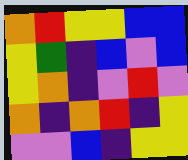[["orange", "red", "yellow", "yellow", "blue", "blue"], ["yellow", "green", "indigo", "blue", "violet", "blue"], ["yellow", "orange", "indigo", "violet", "red", "violet"], ["orange", "indigo", "orange", "red", "indigo", "yellow"], ["violet", "violet", "blue", "indigo", "yellow", "yellow"]]